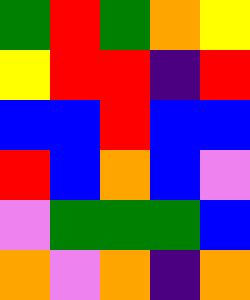[["green", "red", "green", "orange", "yellow"], ["yellow", "red", "red", "indigo", "red"], ["blue", "blue", "red", "blue", "blue"], ["red", "blue", "orange", "blue", "violet"], ["violet", "green", "green", "green", "blue"], ["orange", "violet", "orange", "indigo", "orange"]]